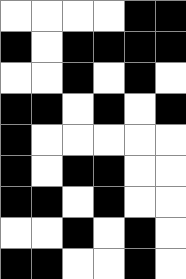[["white", "white", "white", "white", "black", "black"], ["black", "white", "black", "black", "black", "black"], ["white", "white", "black", "white", "black", "white"], ["black", "black", "white", "black", "white", "black"], ["black", "white", "white", "white", "white", "white"], ["black", "white", "black", "black", "white", "white"], ["black", "black", "white", "black", "white", "white"], ["white", "white", "black", "white", "black", "white"], ["black", "black", "white", "white", "black", "white"]]